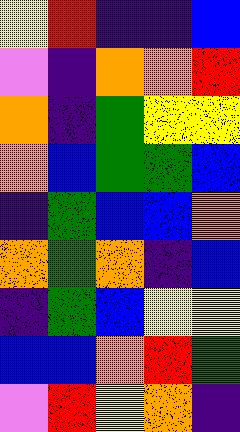[["yellow", "red", "indigo", "indigo", "blue"], ["violet", "indigo", "orange", "orange", "red"], ["orange", "indigo", "green", "yellow", "yellow"], ["orange", "blue", "green", "green", "blue"], ["indigo", "green", "blue", "blue", "orange"], ["orange", "green", "orange", "indigo", "blue"], ["indigo", "green", "blue", "yellow", "yellow"], ["blue", "blue", "orange", "red", "green"], ["violet", "red", "yellow", "orange", "indigo"]]